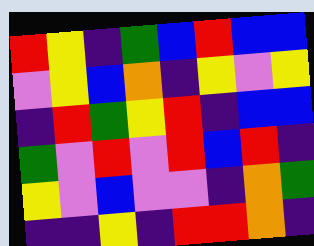[["red", "yellow", "indigo", "green", "blue", "red", "blue", "blue"], ["violet", "yellow", "blue", "orange", "indigo", "yellow", "violet", "yellow"], ["indigo", "red", "green", "yellow", "red", "indigo", "blue", "blue"], ["green", "violet", "red", "violet", "red", "blue", "red", "indigo"], ["yellow", "violet", "blue", "violet", "violet", "indigo", "orange", "green"], ["indigo", "indigo", "yellow", "indigo", "red", "red", "orange", "indigo"]]